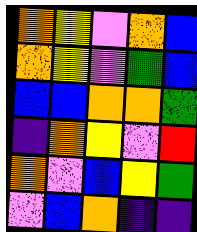[["orange", "yellow", "violet", "orange", "blue"], ["orange", "yellow", "violet", "green", "blue"], ["blue", "blue", "orange", "orange", "green"], ["indigo", "orange", "yellow", "violet", "red"], ["orange", "violet", "blue", "yellow", "green"], ["violet", "blue", "orange", "indigo", "indigo"]]